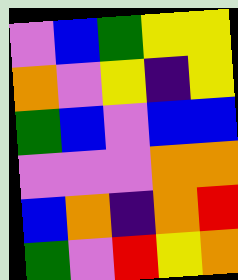[["violet", "blue", "green", "yellow", "yellow"], ["orange", "violet", "yellow", "indigo", "yellow"], ["green", "blue", "violet", "blue", "blue"], ["violet", "violet", "violet", "orange", "orange"], ["blue", "orange", "indigo", "orange", "red"], ["green", "violet", "red", "yellow", "orange"]]